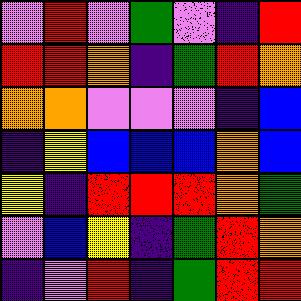[["violet", "red", "violet", "green", "violet", "indigo", "red"], ["red", "red", "orange", "indigo", "green", "red", "orange"], ["orange", "orange", "violet", "violet", "violet", "indigo", "blue"], ["indigo", "yellow", "blue", "blue", "blue", "orange", "blue"], ["yellow", "indigo", "red", "red", "red", "orange", "green"], ["violet", "blue", "yellow", "indigo", "green", "red", "orange"], ["indigo", "violet", "red", "indigo", "green", "red", "red"]]